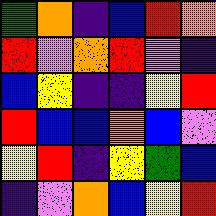[["green", "orange", "indigo", "blue", "red", "orange"], ["red", "violet", "orange", "red", "violet", "indigo"], ["blue", "yellow", "indigo", "indigo", "yellow", "red"], ["red", "blue", "blue", "orange", "blue", "violet"], ["yellow", "red", "indigo", "yellow", "green", "blue"], ["indigo", "violet", "orange", "blue", "yellow", "red"]]